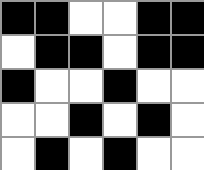[["black", "black", "white", "white", "black", "black"], ["white", "black", "black", "white", "black", "black"], ["black", "white", "white", "black", "white", "white"], ["white", "white", "black", "white", "black", "white"], ["white", "black", "white", "black", "white", "white"]]